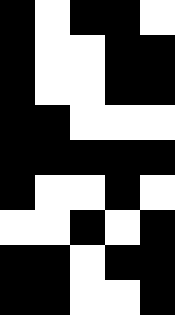[["black", "white", "black", "black", "white"], ["black", "white", "white", "black", "black"], ["black", "white", "white", "black", "black"], ["black", "black", "white", "white", "white"], ["black", "black", "black", "black", "black"], ["black", "white", "white", "black", "white"], ["white", "white", "black", "white", "black"], ["black", "black", "white", "black", "black"], ["black", "black", "white", "white", "black"]]